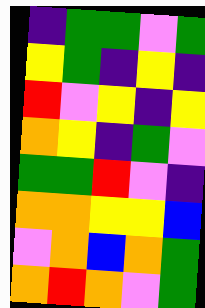[["indigo", "green", "green", "violet", "green"], ["yellow", "green", "indigo", "yellow", "indigo"], ["red", "violet", "yellow", "indigo", "yellow"], ["orange", "yellow", "indigo", "green", "violet"], ["green", "green", "red", "violet", "indigo"], ["orange", "orange", "yellow", "yellow", "blue"], ["violet", "orange", "blue", "orange", "green"], ["orange", "red", "orange", "violet", "green"]]